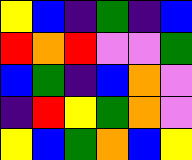[["yellow", "blue", "indigo", "green", "indigo", "blue"], ["red", "orange", "red", "violet", "violet", "green"], ["blue", "green", "indigo", "blue", "orange", "violet"], ["indigo", "red", "yellow", "green", "orange", "violet"], ["yellow", "blue", "green", "orange", "blue", "yellow"]]